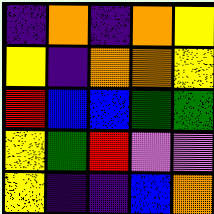[["indigo", "orange", "indigo", "orange", "yellow"], ["yellow", "indigo", "orange", "orange", "yellow"], ["red", "blue", "blue", "green", "green"], ["yellow", "green", "red", "violet", "violet"], ["yellow", "indigo", "indigo", "blue", "orange"]]